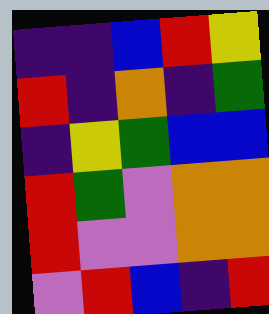[["indigo", "indigo", "blue", "red", "yellow"], ["red", "indigo", "orange", "indigo", "green"], ["indigo", "yellow", "green", "blue", "blue"], ["red", "green", "violet", "orange", "orange"], ["red", "violet", "violet", "orange", "orange"], ["violet", "red", "blue", "indigo", "red"]]